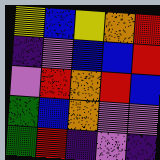[["yellow", "blue", "yellow", "orange", "red"], ["indigo", "violet", "blue", "blue", "red"], ["violet", "red", "orange", "red", "blue"], ["green", "blue", "orange", "violet", "violet"], ["green", "red", "indigo", "violet", "indigo"]]